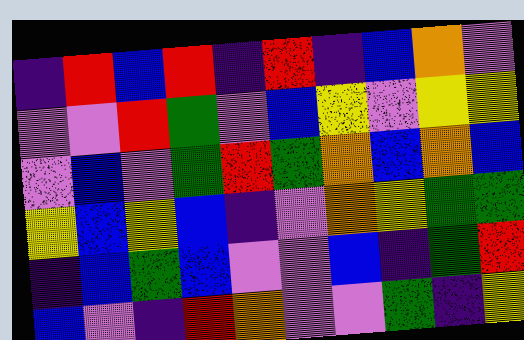[["indigo", "red", "blue", "red", "indigo", "red", "indigo", "blue", "orange", "violet"], ["violet", "violet", "red", "green", "violet", "blue", "yellow", "violet", "yellow", "yellow"], ["violet", "blue", "violet", "green", "red", "green", "orange", "blue", "orange", "blue"], ["yellow", "blue", "yellow", "blue", "indigo", "violet", "orange", "yellow", "green", "green"], ["indigo", "blue", "green", "blue", "violet", "violet", "blue", "indigo", "green", "red"], ["blue", "violet", "indigo", "red", "orange", "violet", "violet", "green", "indigo", "yellow"]]